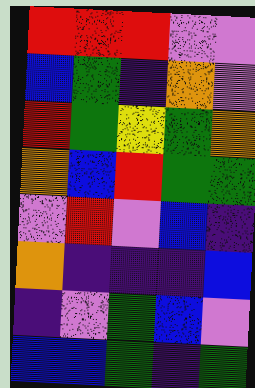[["red", "red", "red", "violet", "violet"], ["blue", "green", "indigo", "orange", "violet"], ["red", "green", "yellow", "green", "orange"], ["orange", "blue", "red", "green", "green"], ["violet", "red", "violet", "blue", "indigo"], ["orange", "indigo", "indigo", "indigo", "blue"], ["indigo", "violet", "green", "blue", "violet"], ["blue", "blue", "green", "indigo", "green"]]